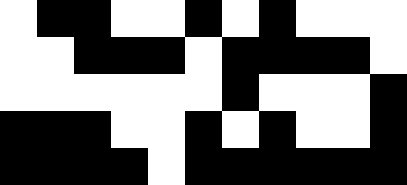[["white", "black", "black", "white", "white", "black", "white", "black", "white", "white", "white"], ["white", "white", "black", "black", "black", "white", "black", "black", "black", "black", "white"], ["white", "white", "white", "white", "white", "white", "black", "white", "white", "white", "black"], ["black", "black", "black", "white", "white", "black", "white", "black", "white", "white", "black"], ["black", "black", "black", "black", "white", "black", "black", "black", "black", "black", "black"]]